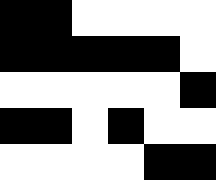[["black", "black", "white", "white", "white", "white"], ["black", "black", "black", "black", "black", "white"], ["white", "white", "white", "white", "white", "black"], ["black", "black", "white", "black", "white", "white"], ["white", "white", "white", "white", "black", "black"]]